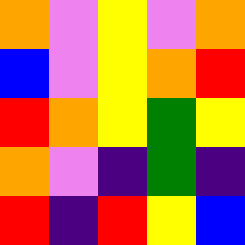[["orange", "violet", "yellow", "violet", "orange"], ["blue", "violet", "yellow", "orange", "red"], ["red", "orange", "yellow", "green", "yellow"], ["orange", "violet", "indigo", "green", "indigo"], ["red", "indigo", "red", "yellow", "blue"]]